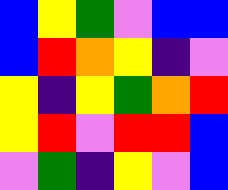[["blue", "yellow", "green", "violet", "blue", "blue"], ["blue", "red", "orange", "yellow", "indigo", "violet"], ["yellow", "indigo", "yellow", "green", "orange", "red"], ["yellow", "red", "violet", "red", "red", "blue"], ["violet", "green", "indigo", "yellow", "violet", "blue"]]